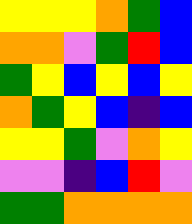[["yellow", "yellow", "yellow", "orange", "green", "blue"], ["orange", "orange", "violet", "green", "red", "blue"], ["green", "yellow", "blue", "yellow", "blue", "yellow"], ["orange", "green", "yellow", "blue", "indigo", "blue"], ["yellow", "yellow", "green", "violet", "orange", "yellow"], ["violet", "violet", "indigo", "blue", "red", "violet"], ["green", "green", "orange", "orange", "orange", "orange"]]